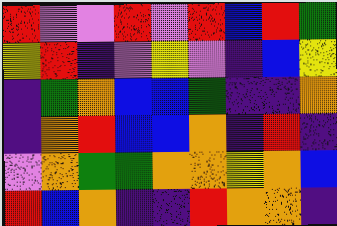[["red", "violet", "violet", "red", "violet", "red", "blue", "red", "green"], ["yellow", "red", "indigo", "violet", "yellow", "violet", "indigo", "blue", "yellow"], ["indigo", "green", "orange", "blue", "blue", "green", "indigo", "indigo", "orange"], ["indigo", "orange", "red", "blue", "blue", "orange", "indigo", "red", "indigo"], ["violet", "orange", "green", "green", "orange", "orange", "yellow", "orange", "blue"], ["red", "blue", "orange", "indigo", "indigo", "red", "orange", "orange", "indigo"]]